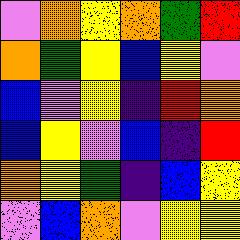[["violet", "orange", "yellow", "orange", "green", "red"], ["orange", "green", "yellow", "blue", "yellow", "violet"], ["blue", "violet", "yellow", "indigo", "red", "orange"], ["blue", "yellow", "violet", "blue", "indigo", "red"], ["orange", "yellow", "green", "indigo", "blue", "yellow"], ["violet", "blue", "orange", "violet", "yellow", "yellow"]]